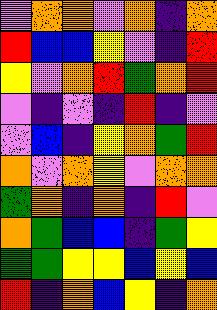[["violet", "orange", "orange", "violet", "orange", "indigo", "orange"], ["red", "blue", "blue", "yellow", "violet", "indigo", "red"], ["yellow", "violet", "orange", "red", "green", "orange", "red"], ["violet", "indigo", "violet", "indigo", "red", "indigo", "violet"], ["violet", "blue", "indigo", "yellow", "orange", "green", "red"], ["orange", "violet", "orange", "yellow", "violet", "orange", "orange"], ["green", "orange", "indigo", "orange", "indigo", "red", "violet"], ["orange", "green", "blue", "blue", "indigo", "green", "yellow"], ["green", "green", "yellow", "yellow", "blue", "yellow", "blue"], ["red", "indigo", "orange", "blue", "yellow", "indigo", "orange"]]